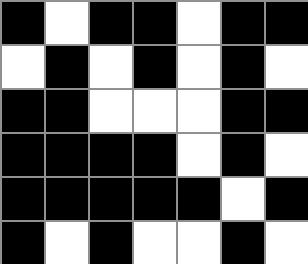[["black", "white", "black", "black", "white", "black", "black"], ["white", "black", "white", "black", "white", "black", "white"], ["black", "black", "white", "white", "white", "black", "black"], ["black", "black", "black", "black", "white", "black", "white"], ["black", "black", "black", "black", "black", "white", "black"], ["black", "white", "black", "white", "white", "black", "white"]]